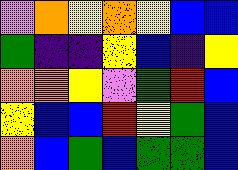[["violet", "orange", "yellow", "orange", "yellow", "blue", "blue"], ["green", "indigo", "indigo", "yellow", "blue", "indigo", "yellow"], ["orange", "orange", "yellow", "violet", "green", "red", "blue"], ["yellow", "blue", "blue", "red", "yellow", "green", "blue"], ["orange", "blue", "green", "blue", "green", "green", "blue"]]